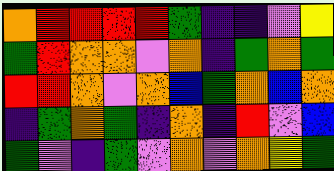[["orange", "red", "red", "red", "red", "green", "indigo", "indigo", "violet", "yellow"], ["green", "red", "orange", "orange", "violet", "orange", "indigo", "green", "orange", "green"], ["red", "red", "orange", "violet", "orange", "blue", "green", "orange", "blue", "orange"], ["indigo", "green", "orange", "green", "indigo", "orange", "indigo", "red", "violet", "blue"], ["green", "violet", "indigo", "green", "violet", "orange", "violet", "orange", "yellow", "green"]]